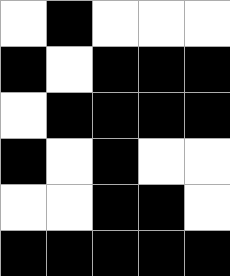[["white", "black", "white", "white", "white"], ["black", "white", "black", "black", "black"], ["white", "black", "black", "black", "black"], ["black", "white", "black", "white", "white"], ["white", "white", "black", "black", "white"], ["black", "black", "black", "black", "black"]]